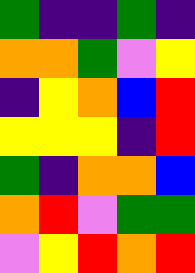[["green", "indigo", "indigo", "green", "indigo"], ["orange", "orange", "green", "violet", "yellow"], ["indigo", "yellow", "orange", "blue", "red"], ["yellow", "yellow", "yellow", "indigo", "red"], ["green", "indigo", "orange", "orange", "blue"], ["orange", "red", "violet", "green", "green"], ["violet", "yellow", "red", "orange", "red"]]